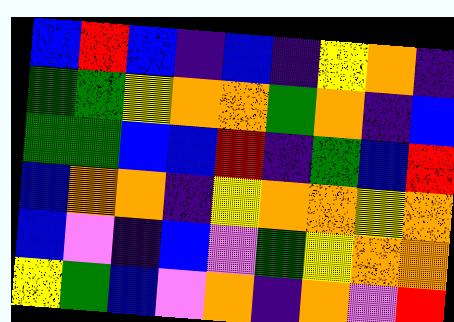[["blue", "red", "blue", "indigo", "blue", "indigo", "yellow", "orange", "indigo"], ["green", "green", "yellow", "orange", "orange", "green", "orange", "indigo", "blue"], ["green", "green", "blue", "blue", "red", "indigo", "green", "blue", "red"], ["blue", "orange", "orange", "indigo", "yellow", "orange", "orange", "yellow", "orange"], ["blue", "violet", "indigo", "blue", "violet", "green", "yellow", "orange", "orange"], ["yellow", "green", "blue", "violet", "orange", "indigo", "orange", "violet", "red"]]